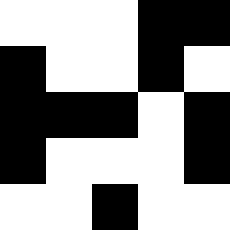[["white", "white", "white", "black", "black"], ["black", "white", "white", "black", "white"], ["black", "black", "black", "white", "black"], ["black", "white", "white", "white", "black"], ["white", "white", "black", "white", "white"]]